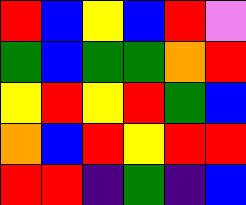[["red", "blue", "yellow", "blue", "red", "violet"], ["green", "blue", "green", "green", "orange", "red"], ["yellow", "red", "yellow", "red", "green", "blue"], ["orange", "blue", "red", "yellow", "red", "red"], ["red", "red", "indigo", "green", "indigo", "blue"]]